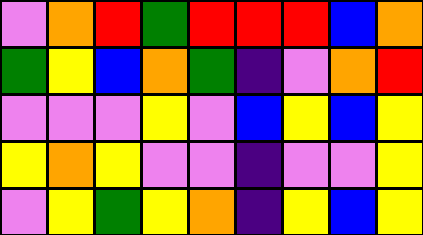[["violet", "orange", "red", "green", "red", "red", "red", "blue", "orange"], ["green", "yellow", "blue", "orange", "green", "indigo", "violet", "orange", "red"], ["violet", "violet", "violet", "yellow", "violet", "blue", "yellow", "blue", "yellow"], ["yellow", "orange", "yellow", "violet", "violet", "indigo", "violet", "violet", "yellow"], ["violet", "yellow", "green", "yellow", "orange", "indigo", "yellow", "blue", "yellow"]]